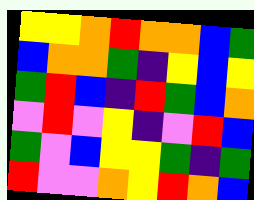[["yellow", "yellow", "orange", "red", "orange", "orange", "blue", "green"], ["blue", "orange", "orange", "green", "indigo", "yellow", "blue", "yellow"], ["green", "red", "blue", "indigo", "red", "green", "blue", "orange"], ["violet", "red", "violet", "yellow", "indigo", "violet", "red", "blue"], ["green", "violet", "blue", "yellow", "yellow", "green", "indigo", "green"], ["red", "violet", "violet", "orange", "yellow", "red", "orange", "blue"]]